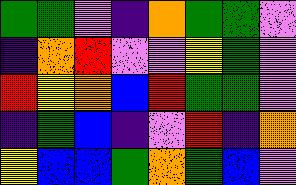[["green", "green", "violet", "indigo", "orange", "green", "green", "violet"], ["indigo", "orange", "red", "violet", "violet", "yellow", "green", "violet"], ["red", "yellow", "orange", "blue", "red", "green", "green", "violet"], ["indigo", "green", "blue", "indigo", "violet", "red", "indigo", "orange"], ["yellow", "blue", "blue", "green", "orange", "green", "blue", "violet"]]